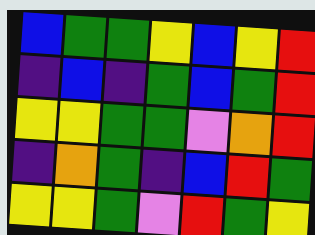[["blue", "green", "green", "yellow", "blue", "yellow", "red"], ["indigo", "blue", "indigo", "green", "blue", "green", "red"], ["yellow", "yellow", "green", "green", "violet", "orange", "red"], ["indigo", "orange", "green", "indigo", "blue", "red", "green"], ["yellow", "yellow", "green", "violet", "red", "green", "yellow"]]